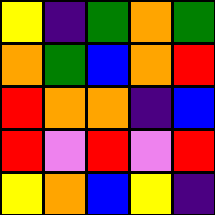[["yellow", "indigo", "green", "orange", "green"], ["orange", "green", "blue", "orange", "red"], ["red", "orange", "orange", "indigo", "blue"], ["red", "violet", "red", "violet", "red"], ["yellow", "orange", "blue", "yellow", "indigo"]]